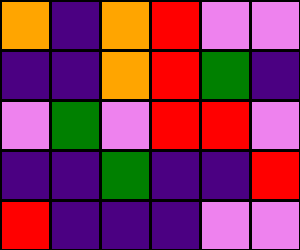[["orange", "indigo", "orange", "red", "violet", "violet"], ["indigo", "indigo", "orange", "red", "green", "indigo"], ["violet", "green", "violet", "red", "red", "violet"], ["indigo", "indigo", "green", "indigo", "indigo", "red"], ["red", "indigo", "indigo", "indigo", "violet", "violet"]]